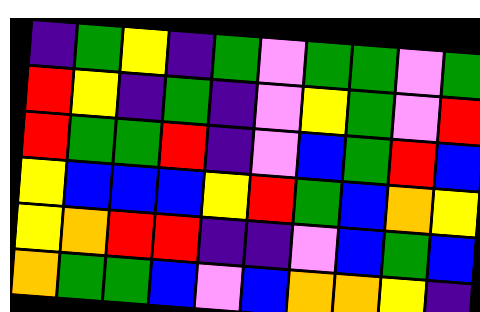[["indigo", "green", "yellow", "indigo", "green", "violet", "green", "green", "violet", "green"], ["red", "yellow", "indigo", "green", "indigo", "violet", "yellow", "green", "violet", "red"], ["red", "green", "green", "red", "indigo", "violet", "blue", "green", "red", "blue"], ["yellow", "blue", "blue", "blue", "yellow", "red", "green", "blue", "orange", "yellow"], ["yellow", "orange", "red", "red", "indigo", "indigo", "violet", "blue", "green", "blue"], ["orange", "green", "green", "blue", "violet", "blue", "orange", "orange", "yellow", "indigo"]]